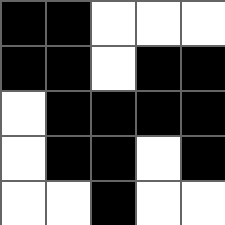[["black", "black", "white", "white", "white"], ["black", "black", "white", "black", "black"], ["white", "black", "black", "black", "black"], ["white", "black", "black", "white", "black"], ["white", "white", "black", "white", "white"]]